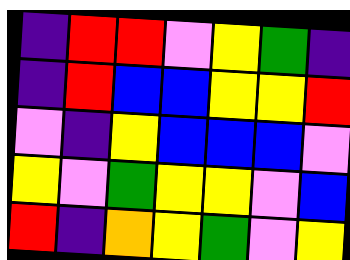[["indigo", "red", "red", "violet", "yellow", "green", "indigo"], ["indigo", "red", "blue", "blue", "yellow", "yellow", "red"], ["violet", "indigo", "yellow", "blue", "blue", "blue", "violet"], ["yellow", "violet", "green", "yellow", "yellow", "violet", "blue"], ["red", "indigo", "orange", "yellow", "green", "violet", "yellow"]]